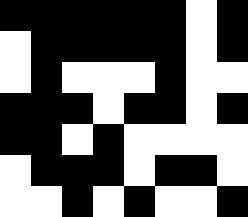[["black", "black", "black", "black", "black", "black", "white", "black"], ["white", "black", "black", "black", "black", "black", "white", "black"], ["white", "black", "white", "white", "white", "black", "white", "white"], ["black", "black", "black", "white", "black", "black", "white", "black"], ["black", "black", "white", "black", "white", "white", "white", "white"], ["white", "black", "black", "black", "white", "black", "black", "white"], ["white", "white", "black", "white", "black", "white", "white", "black"]]